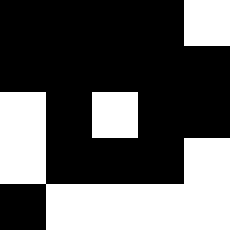[["black", "black", "black", "black", "white"], ["black", "black", "black", "black", "black"], ["white", "black", "white", "black", "black"], ["white", "black", "black", "black", "white"], ["black", "white", "white", "white", "white"]]